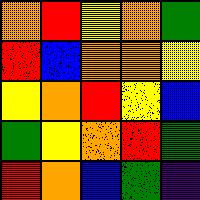[["orange", "red", "yellow", "orange", "green"], ["red", "blue", "orange", "orange", "yellow"], ["yellow", "orange", "red", "yellow", "blue"], ["green", "yellow", "orange", "red", "green"], ["red", "orange", "blue", "green", "indigo"]]